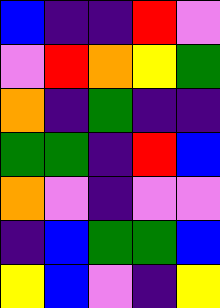[["blue", "indigo", "indigo", "red", "violet"], ["violet", "red", "orange", "yellow", "green"], ["orange", "indigo", "green", "indigo", "indigo"], ["green", "green", "indigo", "red", "blue"], ["orange", "violet", "indigo", "violet", "violet"], ["indigo", "blue", "green", "green", "blue"], ["yellow", "blue", "violet", "indigo", "yellow"]]